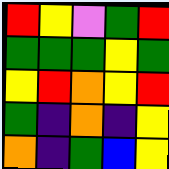[["red", "yellow", "violet", "green", "red"], ["green", "green", "green", "yellow", "green"], ["yellow", "red", "orange", "yellow", "red"], ["green", "indigo", "orange", "indigo", "yellow"], ["orange", "indigo", "green", "blue", "yellow"]]